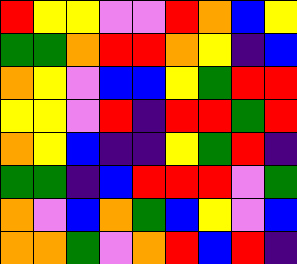[["red", "yellow", "yellow", "violet", "violet", "red", "orange", "blue", "yellow"], ["green", "green", "orange", "red", "red", "orange", "yellow", "indigo", "blue"], ["orange", "yellow", "violet", "blue", "blue", "yellow", "green", "red", "red"], ["yellow", "yellow", "violet", "red", "indigo", "red", "red", "green", "red"], ["orange", "yellow", "blue", "indigo", "indigo", "yellow", "green", "red", "indigo"], ["green", "green", "indigo", "blue", "red", "red", "red", "violet", "green"], ["orange", "violet", "blue", "orange", "green", "blue", "yellow", "violet", "blue"], ["orange", "orange", "green", "violet", "orange", "red", "blue", "red", "indigo"]]